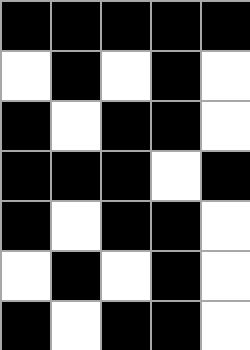[["black", "black", "black", "black", "black"], ["white", "black", "white", "black", "white"], ["black", "white", "black", "black", "white"], ["black", "black", "black", "white", "black"], ["black", "white", "black", "black", "white"], ["white", "black", "white", "black", "white"], ["black", "white", "black", "black", "white"]]